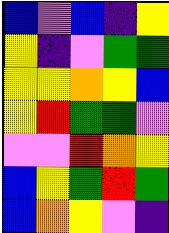[["blue", "violet", "blue", "indigo", "yellow"], ["yellow", "indigo", "violet", "green", "green"], ["yellow", "yellow", "orange", "yellow", "blue"], ["yellow", "red", "green", "green", "violet"], ["violet", "violet", "red", "orange", "yellow"], ["blue", "yellow", "green", "red", "green"], ["blue", "orange", "yellow", "violet", "indigo"]]